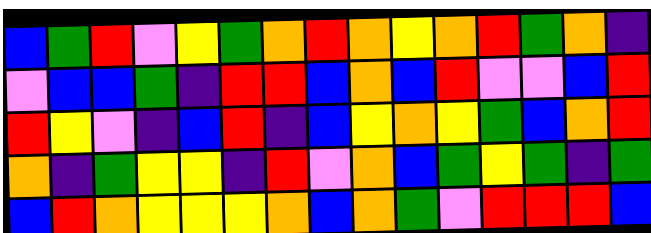[["blue", "green", "red", "violet", "yellow", "green", "orange", "red", "orange", "yellow", "orange", "red", "green", "orange", "indigo"], ["violet", "blue", "blue", "green", "indigo", "red", "red", "blue", "orange", "blue", "red", "violet", "violet", "blue", "red"], ["red", "yellow", "violet", "indigo", "blue", "red", "indigo", "blue", "yellow", "orange", "yellow", "green", "blue", "orange", "red"], ["orange", "indigo", "green", "yellow", "yellow", "indigo", "red", "violet", "orange", "blue", "green", "yellow", "green", "indigo", "green"], ["blue", "red", "orange", "yellow", "yellow", "yellow", "orange", "blue", "orange", "green", "violet", "red", "red", "red", "blue"]]